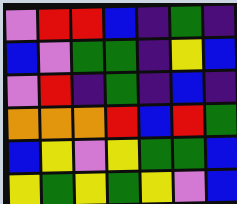[["violet", "red", "red", "blue", "indigo", "green", "indigo"], ["blue", "violet", "green", "green", "indigo", "yellow", "blue"], ["violet", "red", "indigo", "green", "indigo", "blue", "indigo"], ["orange", "orange", "orange", "red", "blue", "red", "green"], ["blue", "yellow", "violet", "yellow", "green", "green", "blue"], ["yellow", "green", "yellow", "green", "yellow", "violet", "blue"]]